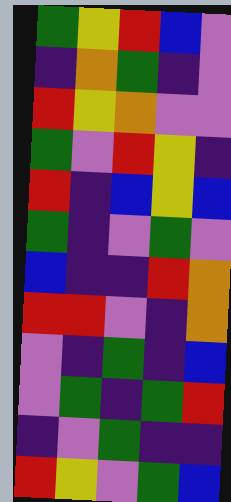[["green", "yellow", "red", "blue", "violet"], ["indigo", "orange", "green", "indigo", "violet"], ["red", "yellow", "orange", "violet", "violet"], ["green", "violet", "red", "yellow", "indigo"], ["red", "indigo", "blue", "yellow", "blue"], ["green", "indigo", "violet", "green", "violet"], ["blue", "indigo", "indigo", "red", "orange"], ["red", "red", "violet", "indigo", "orange"], ["violet", "indigo", "green", "indigo", "blue"], ["violet", "green", "indigo", "green", "red"], ["indigo", "violet", "green", "indigo", "indigo"], ["red", "yellow", "violet", "green", "blue"]]